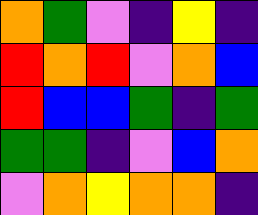[["orange", "green", "violet", "indigo", "yellow", "indigo"], ["red", "orange", "red", "violet", "orange", "blue"], ["red", "blue", "blue", "green", "indigo", "green"], ["green", "green", "indigo", "violet", "blue", "orange"], ["violet", "orange", "yellow", "orange", "orange", "indigo"]]